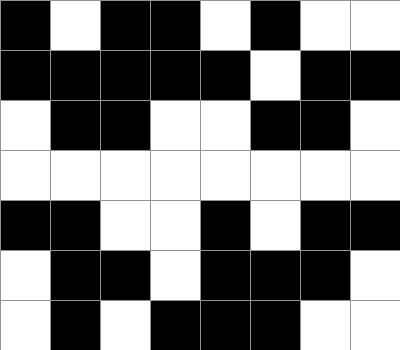[["black", "white", "black", "black", "white", "black", "white", "white"], ["black", "black", "black", "black", "black", "white", "black", "black"], ["white", "black", "black", "white", "white", "black", "black", "white"], ["white", "white", "white", "white", "white", "white", "white", "white"], ["black", "black", "white", "white", "black", "white", "black", "black"], ["white", "black", "black", "white", "black", "black", "black", "white"], ["white", "black", "white", "black", "black", "black", "white", "white"]]